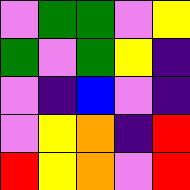[["violet", "green", "green", "violet", "yellow"], ["green", "violet", "green", "yellow", "indigo"], ["violet", "indigo", "blue", "violet", "indigo"], ["violet", "yellow", "orange", "indigo", "red"], ["red", "yellow", "orange", "violet", "red"]]